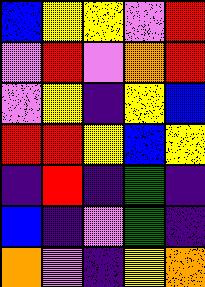[["blue", "yellow", "yellow", "violet", "red"], ["violet", "red", "violet", "orange", "red"], ["violet", "yellow", "indigo", "yellow", "blue"], ["red", "red", "yellow", "blue", "yellow"], ["indigo", "red", "indigo", "green", "indigo"], ["blue", "indigo", "violet", "green", "indigo"], ["orange", "violet", "indigo", "yellow", "orange"]]